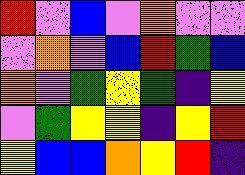[["red", "violet", "blue", "violet", "orange", "violet", "violet"], ["violet", "orange", "violet", "blue", "red", "green", "blue"], ["orange", "violet", "green", "yellow", "green", "indigo", "yellow"], ["violet", "green", "yellow", "yellow", "indigo", "yellow", "red"], ["yellow", "blue", "blue", "orange", "yellow", "red", "indigo"]]